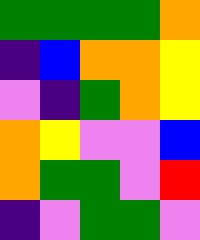[["green", "green", "green", "green", "orange"], ["indigo", "blue", "orange", "orange", "yellow"], ["violet", "indigo", "green", "orange", "yellow"], ["orange", "yellow", "violet", "violet", "blue"], ["orange", "green", "green", "violet", "red"], ["indigo", "violet", "green", "green", "violet"]]